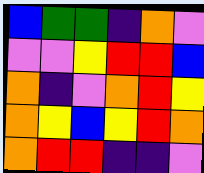[["blue", "green", "green", "indigo", "orange", "violet"], ["violet", "violet", "yellow", "red", "red", "blue"], ["orange", "indigo", "violet", "orange", "red", "yellow"], ["orange", "yellow", "blue", "yellow", "red", "orange"], ["orange", "red", "red", "indigo", "indigo", "violet"]]